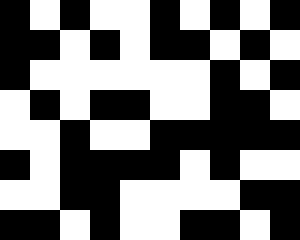[["black", "white", "black", "white", "white", "black", "white", "black", "white", "black"], ["black", "black", "white", "black", "white", "black", "black", "white", "black", "white"], ["black", "white", "white", "white", "white", "white", "white", "black", "white", "black"], ["white", "black", "white", "black", "black", "white", "white", "black", "black", "white"], ["white", "white", "black", "white", "white", "black", "black", "black", "black", "black"], ["black", "white", "black", "black", "black", "black", "white", "black", "white", "white"], ["white", "white", "black", "black", "white", "white", "white", "white", "black", "black"], ["black", "black", "white", "black", "white", "white", "black", "black", "white", "black"]]